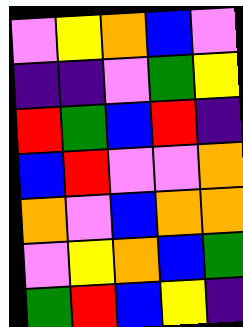[["violet", "yellow", "orange", "blue", "violet"], ["indigo", "indigo", "violet", "green", "yellow"], ["red", "green", "blue", "red", "indigo"], ["blue", "red", "violet", "violet", "orange"], ["orange", "violet", "blue", "orange", "orange"], ["violet", "yellow", "orange", "blue", "green"], ["green", "red", "blue", "yellow", "indigo"]]